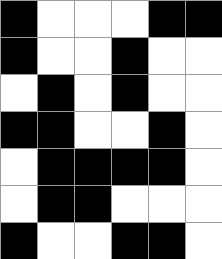[["black", "white", "white", "white", "black", "black"], ["black", "white", "white", "black", "white", "white"], ["white", "black", "white", "black", "white", "white"], ["black", "black", "white", "white", "black", "white"], ["white", "black", "black", "black", "black", "white"], ["white", "black", "black", "white", "white", "white"], ["black", "white", "white", "black", "black", "white"]]